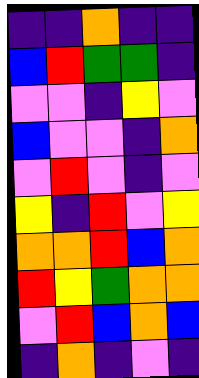[["indigo", "indigo", "orange", "indigo", "indigo"], ["blue", "red", "green", "green", "indigo"], ["violet", "violet", "indigo", "yellow", "violet"], ["blue", "violet", "violet", "indigo", "orange"], ["violet", "red", "violet", "indigo", "violet"], ["yellow", "indigo", "red", "violet", "yellow"], ["orange", "orange", "red", "blue", "orange"], ["red", "yellow", "green", "orange", "orange"], ["violet", "red", "blue", "orange", "blue"], ["indigo", "orange", "indigo", "violet", "indigo"]]